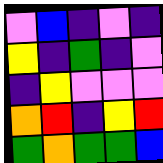[["violet", "blue", "indigo", "violet", "indigo"], ["yellow", "indigo", "green", "indigo", "violet"], ["indigo", "yellow", "violet", "violet", "violet"], ["orange", "red", "indigo", "yellow", "red"], ["green", "orange", "green", "green", "blue"]]